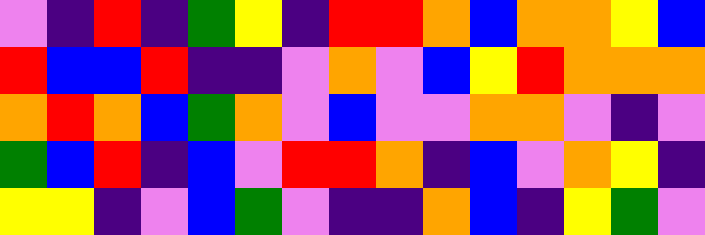[["violet", "indigo", "red", "indigo", "green", "yellow", "indigo", "red", "red", "orange", "blue", "orange", "orange", "yellow", "blue"], ["red", "blue", "blue", "red", "indigo", "indigo", "violet", "orange", "violet", "blue", "yellow", "red", "orange", "orange", "orange"], ["orange", "red", "orange", "blue", "green", "orange", "violet", "blue", "violet", "violet", "orange", "orange", "violet", "indigo", "violet"], ["green", "blue", "red", "indigo", "blue", "violet", "red", "red", "orange", "indigo", "blue", "violet", "orange", "yellow", "indigo"], ["yellow", "yellow", "indigo", "violet", "blue", "green", "violet", "indigo", "indigo", "orange", "blue", "indigo", "yellow", "green", "violet"]]